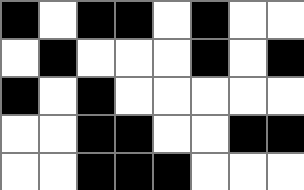[["black", "white", "black", "black", "white", "black", "white", "white"], ["white", "black", "white", "white", "white", "black", "white", "black"], ["black", "white", "black", "white", "white", "white", "white", "white"], ["white", "white", "black", "black", "white", "white", "black", "black"], ["white", "white", "black", "black", "black", "white", "white", "white"]]